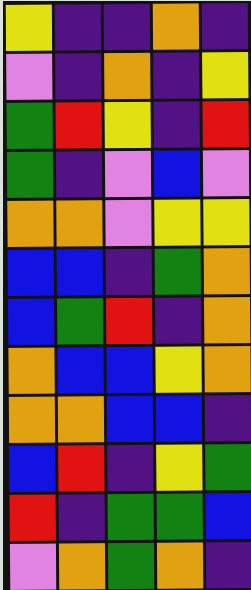[["yellow", "indigo", "indigo", "orange", "indigo"], ["violet", "indigo", "orange", "indigo", "yellow"], ["green", "red", "yellow", "indigo", "red"], ["green", "indigo", "violet", "blue", "violet"], ["orange", "orange", "violet", "yellow", "yellow"], ["blue", "blue", "indigo", "green", "orange"], ["blue", "green", "red", "indigo", "orange"], ["orange", "blue", "blue", "yellow", "orange"], ["orange", "orange", "blue", "blue", "indigo"], ["blue", "red", "indigo", "yellow", "green"], ["red", "indigo", "green", "green", "blue"], ["violet", "orange", "green", "orange", "indigo"]]